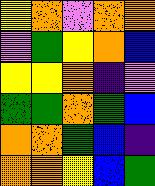[["yellow", "orange", "violet", "orange", "orange"], ["violet", "green", "yellow", "orange", "blue"], ["yellow", "yellow", "orange", "indigo", "violet"], ["green", "green", "orange", "green", "blue"], ["orange", "orange", "green", "blue", "indigo"], ["orange", "orange", "yellow", "blue", "green"]]